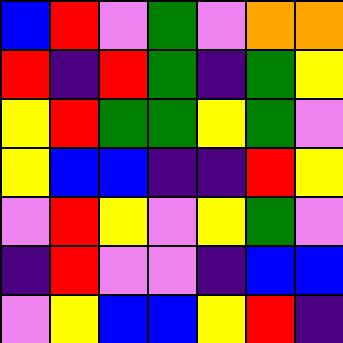[["blue", "red", "violet", "green", "violet", "orange", "orange"], ["red", "indigo", "red", "green", "indigo", "green", "yellow"], ["yellow", "red", "green", "green", "yellow", "green", "violet"], ["yellow", "blue", "blue", "indigo", "indigo", "red", "yellow"], ["violet", "red", "yellow", "violet", "yellow", "green", "violet"], ["indigo", "red", "violet", "violet", "indigo", "blue", "blue"], ["violet", "yellow", "blue", "blue", "yellow", "red", "indigo"]]